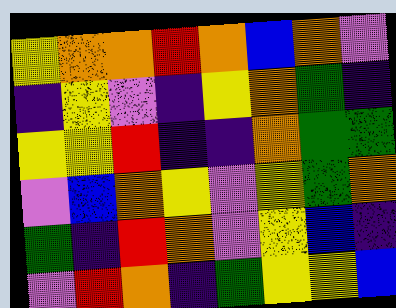[["yellow", "orange", "orange", "red", "orange", "blue", "orange", "violet"], ["indigo", "yellow", "violet", "indigo", "yellow", "orange", "green", "indigo"], ["yellow", "yellow", "red", "indigo", "indigo", "orange", "green", "green"], ["violet", "blue", "orange", "yellow", "violet", "yellow", "green", "orange"], ["green", "indigo", "red", "orange", "violet", "yellow", "blue", "indigo"], ["violet", "red", "orange", "indigo", "green", "yellow", "yellow", "blue"]]